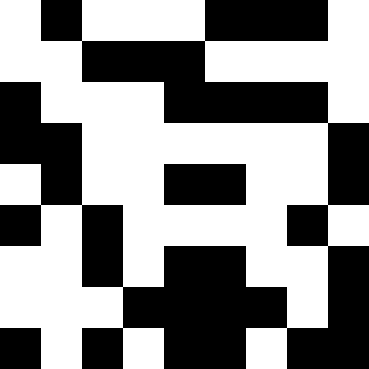[["white", "black", "white", "white", "white", "black", "black", "black", "white"], ["white", "white", "black", "black", "black", "white", "white", "white", "white"], ["black", "white", "white", "white", "black", "black", "black", "black", "white"], ["black", "black", "white", "white", "white", "white", "white", "white", "black"], ["white", "black", "white", "white", "black", "black", "white", "white", "black"], ["black", "white", "black", "white", "white", "white", "white", "black", "white"], ["white", "white", "black", "white", "black", "black", "white", "white", "black"], ["white", "white", "white", "black", "black", "black", "black", "white", "black"], ["black", "white", "black", "white", "black", "black", "white", "black", "black"]]